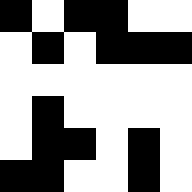[["black", "white", "black", "black", "white", "white"], ["white", "black", "white", "black", "black", "black"], ["white", "white", "white", "white", "white", "white"], ["white", "black", "white", "white", "white", "white"], ["white", "black", "black", "white", "black", "white"], ["black", "black", "white", "white", "black", "white"]]